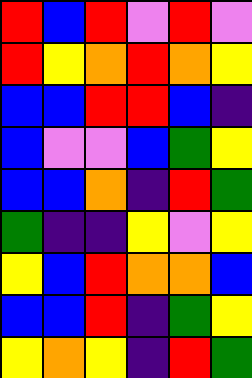[["red", "blue", "red", "violet", "red", "violet"], ["red", "yellow", "orange", "red", "orange", "yellow"], ["blue", "blue", "red", "red", "blue", "indigo"], ["blue", "violet", "violet", "blue", "green", "yellow"], ["blue", "blue", "orange", "indigo", "red", "green"], ["green", "indigo", "indigo", "yellow", "violet", "yellow"], ["yellow", "blue", "red", "orange", "orange", "blue"], ["blue", "blue", "red", "indigo", "green", "yellow"], ["yellow", "orange", "yellow", "indigo", "red", "green"]]